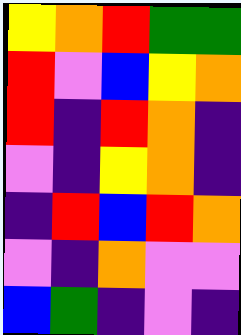[["yellow", "orange", "red", "green", "green"], ["red", "violet", "blue", "yellow", "orange"], ["red", "indigo", "red", "orange", "indigo"], ["violet", "indigo", "yellow", "orange", "indigo"], ["indigo", "red", "blue", "red", "orange"], ["violet", "indigo", "orange", "violet", "violet"], ["blue", "green", "indigo", "violet", "indigo"]]